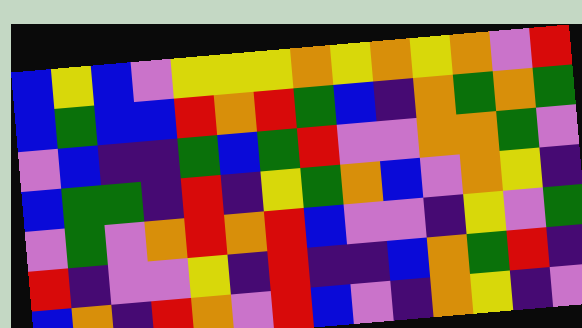[["blue", "yellow", "blue", "violet", "yellow", "yellow", "yellow", "orange", "yellow", "orange", "yellow", "orange", "violet", "red"], ["blue", "green", "blue", "blue", "red", "orange", "red", "green", "blue", "indigo", "orange", "green", "orange", "green"], ["violet", "blue", "indigo", "indigo", "green", "blue", "green", "red", "violet", "violet", "orange", "orange", "green", "violet"], ["blue", "green", "green", "indigo", "red", "indigo", "yellow", "green", "orange", "blue", "violet", "orange", "yellow", "indigo"], ["violet", "green", "violet", "orange", "red", "orange", "red", "blue", "violet", "violet", "indigo", "yellow", "violet", "green"], ["red", "indigo", "violet", "violet", "yellow", "indigo", "red", "indigo", "indigo", "blue", "orange", "green", "red", "indigo"], ["blue", "orange", "indigo", "red", "orange", "violet", "red", "blue", "violet", "indigo", "orange", "yellow", "indigo", "violet"]]